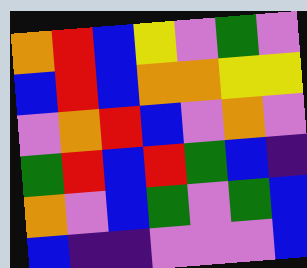[["orange", "red", "blue", "yellow", "violet", "green", "violet"], ["blue", "red", "blue", "orange", "orange", "yellow", "yellow"], ["violet", "orange", "red", "blue", "violet", "orange", "violet"], ["green", "red", "blue", "red", "green", "blue", "indigo"], ["orange", "violet", "blue", "green", "violet", "green", "blue"], ["blue", "indigo", "indigo", "violet", "violet", "violet", "blue"]]